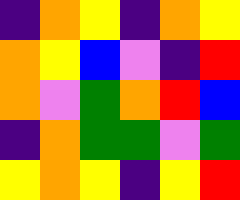[["indigo", "orange", "yellow", "indigo", "orange", "yellow"], ["orange", "yellow", "blue", "violet", "indigo", "red"], ["orange", "violet", "green", "orange", "red", "blue"], ["indigo", "orange", "green", "green", "violet", "green"], ["yellow", "orange", "yellow", "indigo", "yellow", "red"]]